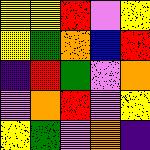[["yellow", "yellow", "red", "violet", "yellow"], ["yellow", "green", "orange", "blue", "red"], ["indigo", "red", "green", "violet", "orange"], ["violet", "orange", "red", "violet", "yellow"], ["yellow", "green", "violet", "orange", "indigo"]]